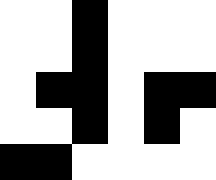[["white", "white", "black", "white", "white", "white"], ["white", "white", "black", "white", "white", "white"], ["white", "black", "black", "white", "black", "black"], ["white", "white", "black", "white", "black", "white"], ["black", "black", "white", "white", "white", "white"]]